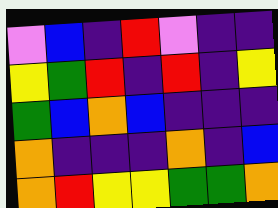[["violet", "blue", "indigo", "red", "violet", "indigo", "indigo"], ["yellow", "green", "red", "indigo", "red", "indigo", "yellow"], ["green", "blue", "orange", "blue", "indigo", "indigo", "indigo"], ["orange", "indigo", "indigo", "indigo", "orange", "indigo", "blue"], ["orange", "red", "yellow", "yellow", "green", "green", "orange"]]